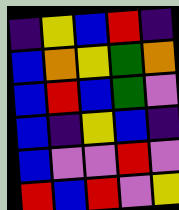[["indigo", "yellow", "blue", "red", "indigo"], ["blue", "orange", "yellow", "green", "orange"], ["blue", "red", "blue", "green", "violet"], ["blue", "indigo", "yellow", "blue", "indigo"], ["blue", "violet", "violet", "red", "violet"], ["red", "blue", "red", "violet", "yellow"]]